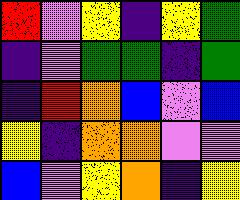[["red", "violet", "yellow", "indigo", "yellow", "green"], ["indigo", "violet", "green", "green", "indigo", "green"], ["indigo", "red", "orange", "blue", "violet", "blue"], ["yellow", "indigo", "orange", "orange", "violet", "violet"], ["blue", "violet", "yellow", "orange", "indigo", "yellow"]]